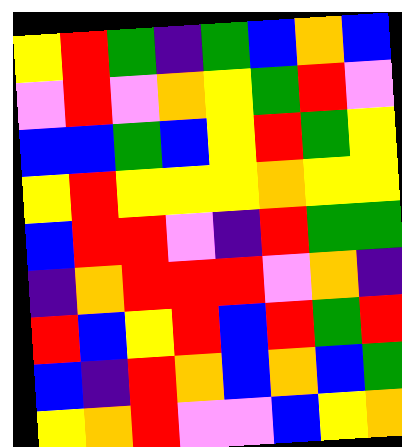[["yellow", "red", "green", "indigo", "green", "blue", "orange", "blue"], ["violet", "red", "violet", "orange", "yellow", "green", "red", "violet"], ["blue", "blue", "green", "blue", "yellow", "red", "green", "yellow"], ["yellow", "red", "yellow", "yellow", "yellow", "orange", "yellow", "yellow"], ["blue", "red", "red", "violet", "indigo", "red", "green", "green"], ["indigo", "orange", "red", "red", "red", "violet", "orange", "indigo"], ["red", "blue", "yellow", "red", "blue", "red", "green", "red"], ["blue", "indigo", "red", "orange", "blue", "orange", "blue", "green"], ["yellow", "orange", "red", "violet", "violet", "blue", "yellow", "orange"]]